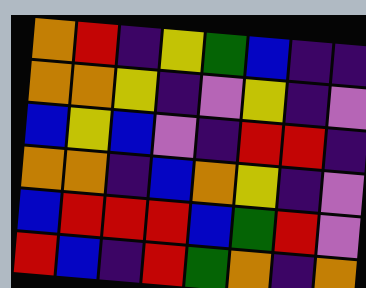[["orange", "red", "indigo", "yellow", "green", "blue", "indigo", "indigo"], ["orange", "orange", "yellow", "indigo", "violet", "yellow", "indigo", "violet"], ["blue", "yellow", "blue", "violet", "indigo", "red", "red", "indigo"], ["orange", "orange", "indigo", "blue", "orange", "yellow", "indigo", "violet"], ["blue", "red", "red", "red", "blue", "green", "red", "violet"], ["red", "blue", "indigo", "red", "green", "orange", "indigo", "orange"]]